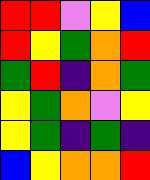[["red", "red", "violet", "yellow", "blue"], ["red", "yellow", "green", "orange", "red"], ["green", "red", "indigo", "orange", "green"], ["yellow", "green", "orange", "violet", "yellow"], ["yellow", "green", "indigo", "green", "indigo"], ["blue", "yellow", "orange", "orange", "red"]]